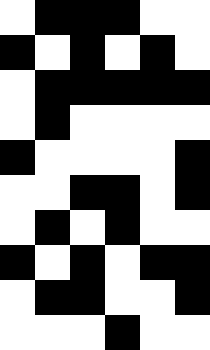[["white", "black", "black", "black", "white", "white"], ["black", "white", "black", "white", "black", "white"], ["white", "black", "black", "black", "black", "black"], ["white", "black", "white", "white", "white", "white"], ["black", "white", "white", "white", "white", "black"], ["white", "white", "black", "black", "white", "black"], ["white", "black", "white", "black", "white", "white"], ["black", "white", "black", "white", "black", "black"], ["white", "black", "black", "white", "white", "black"], ["white", "white", "white", "black", "white", "white"]]